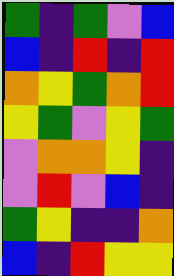[["green", "indigo", "green", "violet", "blue"], ["blue", "indigo", "red", "indigo", "red"], ["orange", "yellow", "green", "orange", "red"], ["yellow", "green", "violet", "yellow", "green"], ["violet", "orange", "orange", "yellow", "indigo"], ["violet", "red", "violet", "blue", "indigo"], ["green", "yellow", "indigo", "indigo", "orange"], ["blue", "indigo", "red", "yellow", "yellow"]]